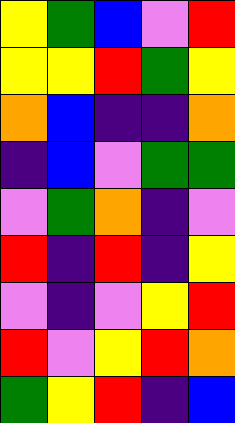[["yellow", "green", "blue", "violet", "red"], ["yellow", "yellow", "red", "green", "yellow"], ["orange", "blue", "indigo", "indigo", "orange"], ["indigo", "blue", "violet", "green", "green"], ["violet", "green", "orange", "indigo", "violet"], ["red", "indigo", "red", "indigo", "yellow"], ["violet", "indigo", "violet", "yellow", "red"], ["red", "violet", "yellow", "red", "orange"], ["green", "yellow", "red", "indigo", "blue"]]